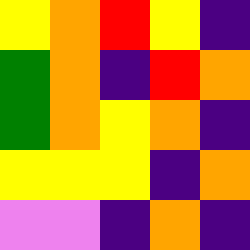[["yellow", "orange", "red", "yellow", "indigo"], ["green", "orange", "indigo", "red", "orange"], ["green", "orange", "yellow", "orange", "indigo"], ["yellow", "yellow", "yellow", "indigo", "orange"], ["violet", "violet", "indigo", "orange", "indigo"]]